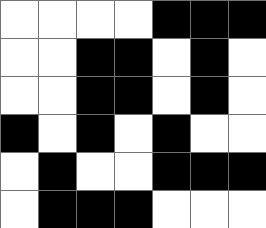[["white", "white", "white", "white", "black", "black", "black"], ["white", "white", "black", "black", "white", "black", "white"], ["white", "white", "black", "black", "white", "black", "white"], ["black", "white", "black", "white", "black", "white", "white"], ["white", "black", "white", "white", "black", "black", "black"], ["white", "black", "black", "black", "white", "white", "white"]]